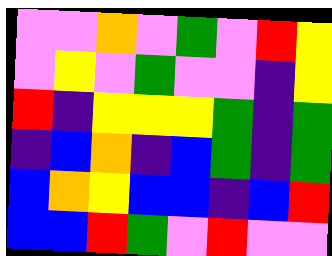[["violet", "violet", "orange", "violet", "green", "violet", "red", "yellow"], ["violet", "yellow", "violet", "green", "violet", "violet", "indigo", "yellow"], ["red", "indigo", "yellow", "yellow", "yellow", "green", "indigo", "green"], ["indigo", "blue", "orange", "indigo", "blue", "green", "indigo", "green"], ["blue", "orange", "yellow", "blue", "blue", "indigo", "blue", "red"], ["blue", "blue", "red", "green", "violet", "red", "violet", "violet"]]